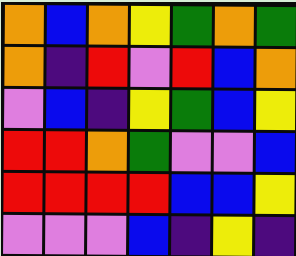[["orange", "blue", "orange", "yellow", "green", "orange", "green"], ["orange", "indigo", "red", "violet", "red", "blue", "orange"], ["violet", "blue", "indigo", "yellow", "green", "blue", "yellow"], ["red", "red", "orange", "green", "violet", "violet", "blue"], ["red", "red", "red", "red", "blue", "blue", "yellow"], ["violet", "violet", "violet", "blue", "indigo", "yellow", "indigo"]]